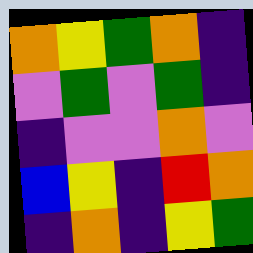[["orange", "yellow", "green", "orange", "indigo"], ["violet", "green", "violet", "green", "indigo"], ["indigo", "violet", "violet", "orange", "violet"], ["blue", "yellow", "indigo", "red", "orange"], ["indigo", "orange", "indigo", "yellow", "green"]]